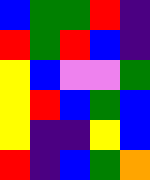[["blue", "green", "green", "red", "indigo"], ["red", "green", "red", "blue", "indigo"], ["yellow", "blue", "violet", "violet", "green"], ["yellow", "red", "blue", "green", "blue"], ["yellow", "indigo", "indigo", "yellow", "blue"], ["red", "indigo", "blue", "green", "orange"]]